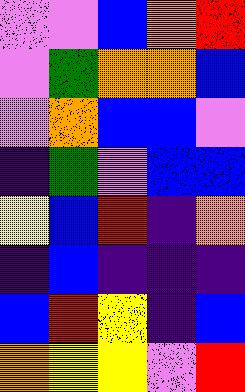[["violet", "violet", "blue", "orange", "red"], ["violet", "green", "orange", "orange", "blue"], ["violet", "orange", "blue", "blue", "violet"], ["indigo", "green", "violet", "blue", "blue"], ["yellow", "blue", "red", "indigo", "orange"], ["indigo", "blue", "indigo", "indigo", "indigo"], ["blue", "red", "yellow", "indigo", "blue"], ["orange", "yellow", "yellow", "violet", "red"]]